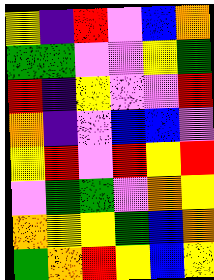[["yellow", "indigo", "red", "violet", "blue", "orange"], ["green", "green", "violet", "violet", "yellow", "green"], ["red", "indigo", "yellow", "violet", "violet", "red"], ["orange", "indigo", "violet", "blue", "blue", "violet"], ["yellow", "red", "violet", "red", "yellow", "red"], ["violet", "green", "green", "violet", "orange", "yellow"], ["orange", "yellow", "yellow", "green", "blue", "orange"], ["green", "orange", "red", "yellow", "blue", "yellow"]]